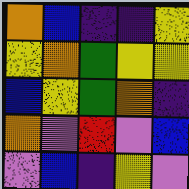[["orange", "blue", "indigo", "indigo", "yellow"], ["yellow", "orange", "green", "yellow", "yellow"], ["blue", "yellow", "green", "orange", "indigo"], ["orange", "violet", "red", "violet", "blue"], ["violet", "blue", "indigo", "yellow", "violet"]]